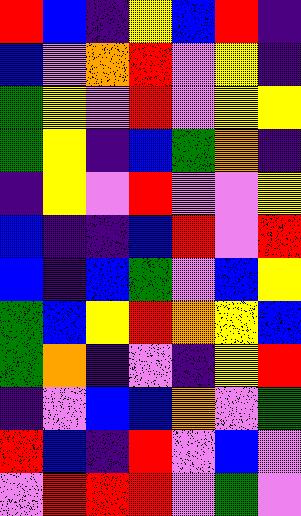[["red", "blue", "indigo", "yellow", "blue", "red", "indigo"], ["blue", "violet", "orange", "red", "violet", "yellow", "indigo"], ["green", "yellow", "violet", "red", "violet", "yellow", "yellow"], ["green", "yellow", "indigo", "blue", "green", "orange", "indigo"], ["indigo", "yellow", "violet", "red", "violet", "violet", "yellow"], ["blue", "indigo", "indigo", "blue", "red", "violet", "red"], ["blue", "indigo", "blue", "green", "violet", "blue", "yellow"], ["green", "blue", "yellow", "red", "orange", "yellow", "blue"], ["green", "orange", "indigo", "violet", "indigo", "yellow", "red"], ["indigo", "violet", "blue", "blue", "orange", "violet", "green"], ["red", "blue", "indigo", "red", "violet", "blue", "violet"], ["violet", "red", "red", "red", "violet", "green", "violet"]]